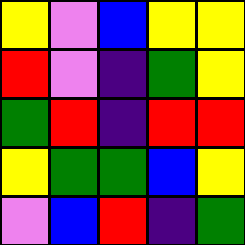[["yellow", "violet", "blue", "yellow", "yellow"], ["red", "violet", "indigo", "green", "yellow"], ["green", "red", "indigo", "red", "red"], ["yellow", "green", "green", "blue", "yellow"], ["violet", "blue", "red", "indigo", "green"]]